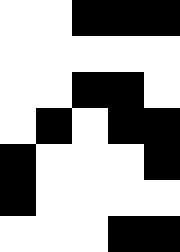[["white", "white", "black", "black", "black"], ["white", "white", "white", "white", "white"], ["white", "white", "black", "black", "white"], ["white", "black", "white", "black", "black"], ["black", "white", "white", "white", "black"], ["black", "white", "white", "white", "white"], ["white", "white", "white", "black", "black"]]